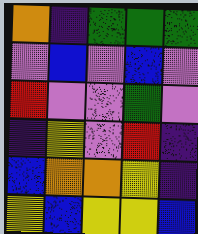[["orange", "indigo", "green", "green", "green"], ["violet", "blue", "violet", "blue", "violet"], ["red", "violet", "violet", "green", "violet"], ["indigo", "yellow", "violet", "red", "indigo"], ["blue", "orange", "orange", "yellow", "indigo"], ["yellow", "blue", "yellow", "yellow", "blue"]]